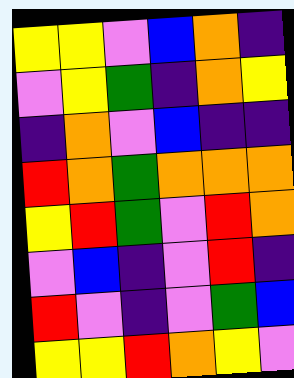[["yellow", "yellow", "violet", "blue", "orange", "indigo"], ["violet", "yellow", "green", "indigo", "orange", "yellow"], ["indigo", "orange", "violet", "blue", "indigo", "indigo"], ["red", "orange", "green", "orange", "orange", "orange"], ["yellow", "red", "green", "violet", "red", "orange"], ["violet", "blue", "indigo", "violet", "red", "indigo"], ["red", "violet", "indigo", "violet", "green", "blue"], ["yellow", "yellow", "red", "orange", "yellow", "violet"]]